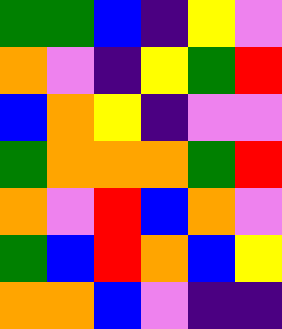[["green", "green", "blue", "indigo", "yellow", "violet"], ["orange", "violet", "indigo", "yellow", "green", "red"], ["blue", "orange", "yellow", "indigo", "violet", "violet"], ["green", "orange", "orange", "orange", "green", "red"], ["orange", "violet", "red", "blue", "orange", "violet"], ["green", "blue", "red", "orange", "blue", "yellow"], ["orange", "orange", "blue", "violet", "indigo", "indigo"]]